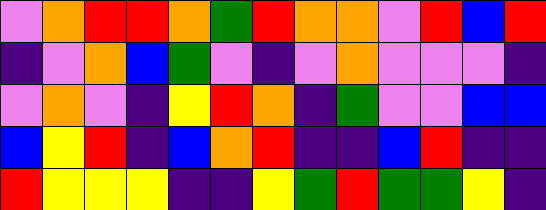[["violet", "orange", "red", "red", "orange", "green", "red", "orange", "orange", "violet", "red", "blue", "red"], ["indigo", "violet", "orange", "blue", "green", "violet", "indigo", "violet", "orange", "violet", "violet", "violet", "indigo"], ["violet", "orange", "violet", "indigo", "yellow", "red", "orange", "indigo", "green", "violet", "violet", "blue", "blue"], ["blue", "yellow", "red", "indigo", "blue", "orange", "red", "indigo", "indigo", "blue", "red", "indigo", "indigo"], ["red", "yellow", "yellow", "yellow", "indigo", "indigo", "yellow", "green", "red", "green", "green", "yellow", "indigo"]]